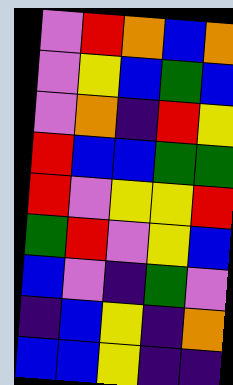[["violet", "red", "orange", "blue", "orange"], ["violet", "yellow", "blue", "green", "blue"], ["violet", "orange", "indigo", "red", "yellow"], ["red", "blue", "blue", "green", "green"], ["red", "violet", "yellow", "yellow", "red"], ["green", "red", "violet", "yellow", "blue"], ["blue", "violet", "indigo", "green", "violet"], ["indigo", "blue", "yellow", "indigo", "orange"], ["blue", "blue", "yellow", "indigo", "indigo"]]